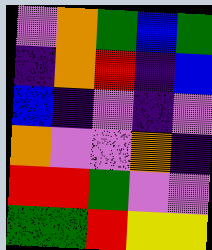[["violet", "orange", "green", "blue", "green"], ["indigo", "orange", "red", "indigo", "blue"], ["blue", "indigo", "violet", "indigo", "violet"], ["orange", "violet", "violet", "orange", "indigo"], ["red", "red", "green", "violet", "violet"], ["green", "green", "red", "yellow", "yellow"]]